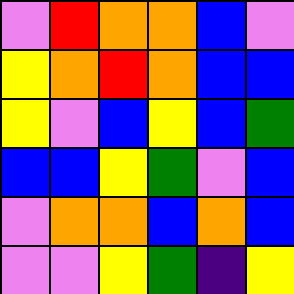[["violet", "red", "orange", "orange", "blue", "violet"], ["yellow", "orange", "red", "orange", "blue", "blue"], ["yellow", "violet", "blue", "yellow", "blue", "green"], ["blue", "blue", "yellow", "green", "violet", "blue"], ["violet", "orange", "orange", "blue", "orange", "blue"], ["violet", "violet", "yellow", "green", "indigo", "yellow"]]